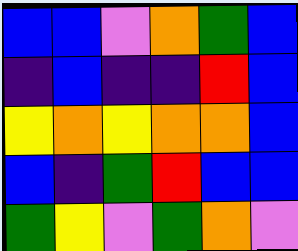[["blue", "blue", "violet", "orange", "green", "blue"], ["indigo", "blue", "indigo", "indigo", "red", "blue"], ["yellow", "orange", "yellow", "orange", "orange", "blue"], ["blue", "indigo", "green", "red", "blue", "blue"], ["green", "yellow", "violet", "green", "orange", "violet"]]